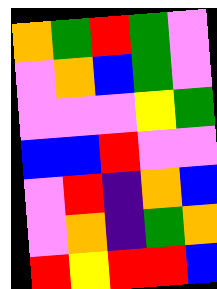[["orange", "green", "red", "green", "violet"], ["violet", "orange", "blue", "green", "violet"], ["violet", "violet", "violet", "yellow", "green"], ["blue", "blue", "red", "violet", "violet"], ["violet", "red", "indigo", "orange", "blue"], ["violet", "orange", "indigo", "green", "orange"], ["red", "yellow", "red", "red", "blue"]]